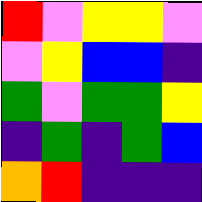[["red", "violet", "yellow", "yellow", "violet"], ["violet", "yellow", "blue", "blue", "indigo"], ["green", "violet", "green", "green", "yellow"], ["indigo", "green", "indigo", "green", "blue"], ["orange", "red", "indigo", "indigo", "indigo"]]